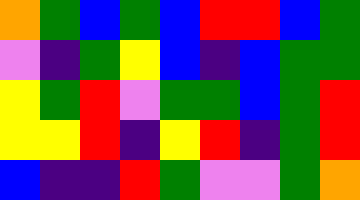[["orange", "green", "blue", "green", "blue", "red", "red", "blue", "green"], ["violet", "indigo", "green", "yellow", "blue", "indigo", "blue", "green", "green"], ["yellow", "green", "red", "violet", "green", "green", "blue", "green", "red"], ["yellow", "yellow", "red", "indigo", "yellow", "red", "indigo", "green", "red"], ["blue", "indigo", "indigo", "red", "green", "violet", "violet", "green", "orange"]]